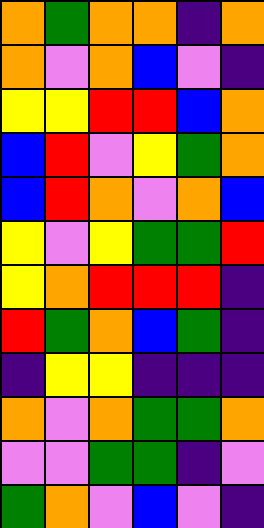[["orange", "green", "orange", "orange", "indigo", "orange"], ["orange", "violet", "orange", "blue", "violet", "indigo"], ["yellow", "yellow", "red", "red", "blue", "orange"], ["blue", "red", "violet", "yellow", "green", "orange"], ["blue", "red", "orange", "violet", "orange", "blue"], ["yellow", "violet", "yellow", "green", "green", "red"], ["yellow", "orange", "red", "red", "red", "indigo"], ["red", "green", "orange", "blue", "green", "indigo"], ["indigo", "yellow", "yellow", "indigo", "indigo", "indigo"], ["orange", "violet", "orange", "green", "green", "orange"], ["violet", "violet", "green", "green", "indigo", "violet"], ["green", "orange", "violet", "blue", "violet", "indigo"]]